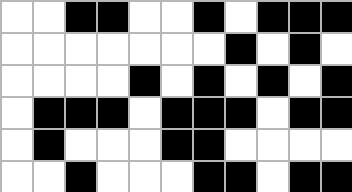[["white", "white", "black", "black", "white", "white", "black", "white", "black", "black", "black"], ["white", "white", "white", "white", "white", "white", "white", "black", "white", "black", "white"], ["white", "white", "white", "white", "black", "white", "black", "white", "black", "white", "black"], ["white", "black", "black", "black", "white", "black", "black", "black", "white", "black", "black"], ["white", "black", "white", "white", "white", "black", "black", "white", "white", "white", "white"], ["white", "white", "black", "white", "white", "white", "black", "black", "white", "black", "black"]]